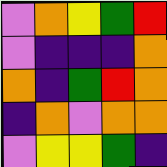[["violet", "orange", "yellow", "green", "red"], ["violet", "indigo", "indigo", "indigo", "orange"], ["orange", "indigo", "green", "red", "orange"], ["indigo", "orange", "violet", "orange", "orange"], ["violet", "yellow", "yellow", "green", "indigo"]]